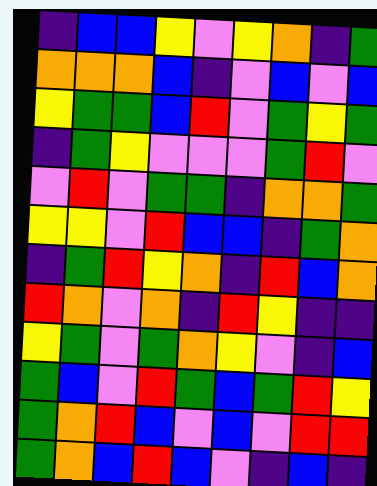[["indigo", "blue", "blue", "yellow", "violet", "yellow", "orange", "indigo", "green"], ["orange", "orange", "orange", "blue", "indigo", "violet", "blue", "violet", "blue"], ["yellow", "green", "green", "blue", "red", "violet", "green", "yellow", "green"], ["indigo", "green", "yellow", "violet", "violet", "violet", "green", "red", "violet"], ["violet", "red", "violet", "green", "green", "indigo", "orange", "orange", "green"], ["yellow", "yellow", "violet", "red", "blue", "blue", "indigo", "green", "orange"], ["indigo", "green", "red", "yellow", "orange", "indigo", "red", "blue", "orange"], ["red", "orange", "violet", "orange", "indigo", "red", "yellow", "indigo", "indigo"], ["yellow", "green", "violet", "green", "orange", "yellow", "violet", "indigo", "blue"], ["green", "blue", "violet", "red", "green", "blue", "green", "red", "yellow"], ["green", "orange", "red", "blue", "violet", "blue", "violet", "red", "red"], ["green", "orange", "blue", "red", "blue", "violet", "indigo", "blue", "indigo"]]